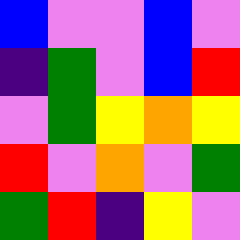[["blue", "violet", "violet", "blue", "violet"], ["indigo", "green", "violet", "blue", "red"], ["violet", "green", "yellow", "orange", "yellow"], ["red", "violet", "orange", "violet", "green"], ["green", "red", "indigo", "yellow", "violet"]]